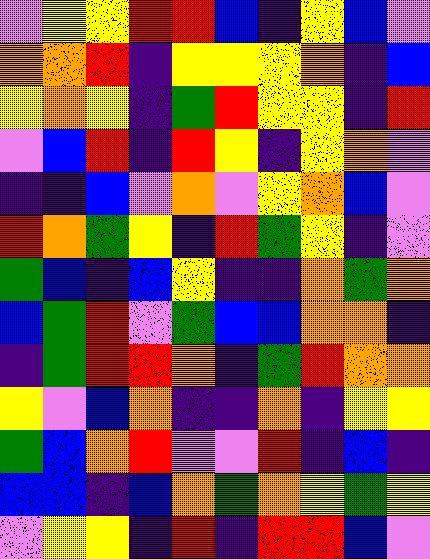[["violet", "yellow", "yellow", "red", "red", "blue", "indigo", "yellow", "blue", "violet"], ["orange", "orange", "red", "indigo", "yellow", "yellow", "yellow", "orange", "indigo", "blue"], ["yellow", "orange", "yellow", "indigo", "green", "red", "yellow", "yellow", "indigo", "red"], ["violet", "blue", "red", "indigo", "red", "yellow", "indigo", "yellow", "orange", "violet"], ["indigo", "indigo", "blue", "violet", "orange", "violet", "yellow", "orange", "blue", "violet"], ["red", "orange", "green", "yellow", "indigo", "red", "green", "yellow", "indigo", "violet"], ["green", "blue", "indigo", "blue", "yellow", "indigo", "indigo", "orange", "green", "orange"], ["blue", "green", "red", "violet", "green", "blue", "blue", "orange", "orange", "indigo"], ["indigo", "green", "red", "red", "orange", "indigo", "green", "red", "orange", "orange"], ["yellow", "violet", "blue", "orange", "indigo", "indigo", "orange", "indigo", "yellow", "yellow"], ["green", "blue", "orange", "red", "violet", "violet", "red", "indigo", "blue", "indigo"], ["blue", "blue", "indigo", "blue", "orange", "green", "orange", "yellow", "green", "yellow"], ["violet", "yellow", "yellow", "indigo", "red", "indigo", "red", "red", "blue", "violet"]]